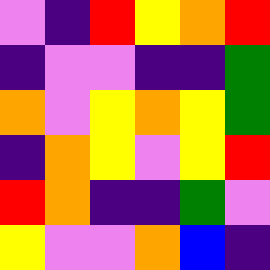[["violet", "indigo", "red", "yellow", "orange", "red"], ["indigo", "violet", "violet", "indigo", "indigo", "green"], ["orange", "violet", "yellow", "orange", "yellow", "green"], ["indigo", "orange", "yellow", "violet", "yellow", "red"], ["red", "orange", "indigo", "indigo", "green", "violet"], ["yellow", "violet", "violet", "orange", "blue", "indigo"]]